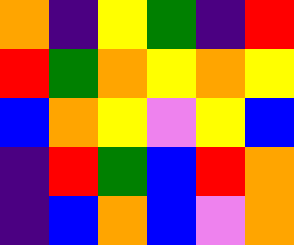[["orange", "indigo", "yellow", "green", "indigo", "red"], ["red", "green", "orange", "yellow", "orange", "yellow"], ["blue", "orange", "yellow", "violet", "yellow", "blue"], ["indigo", "red", "green", "blue", "red", "orange"], ["indigo", "blue", "orange", "blue", "violet", "orange"]]